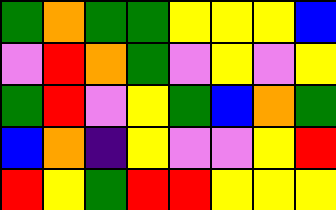[["green", "orange", "green", "green", "yellow", "yellow", "yellow", "blue"], ["violet", "red", "orange", "green", "violet", "yellow", "violet", "yellow"], ["green", "red", "violet", "yellow", "green", "blue", "orange", "green"], ["blue", "orange", "indigo", "yellow", "violet", "violet", "yellow", "red"], ["red", "yellow", "green", "red", "red", "yellow", "yellow", "yellow"]]